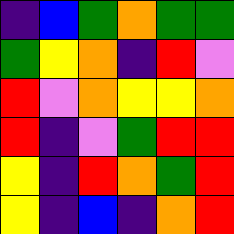[["indigo", "blue", "green", "orange", "green", "green"], ["green", "yellow", "orange", "indigo", "red", "violet"], ["red", "violet", "orange", "yellow", "yellow", "orange"], ["red", "indigo", "violet", "green", "red", "red"], ["yellow", "indigo", "red", "orange", "green", "red"], ["yellow", "indigo", "blue", "indigo", "orange", "red"]]